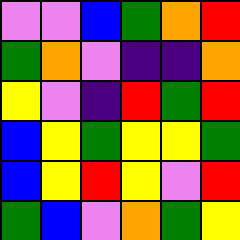[["violet", "violet", "blue", "green", "orange", "red"], ["green", "orange", "violet", "indigo", "indigo", "orange"], ["yellow", "violet", "indigo", "red", "green", "red"], ["blue", "yellow", "green", "yellow", "yellow", "green"], ["blue", "yellow", "red", "yellow", "violet", "red"], ["green", "blue", "violet", "orange", "green", "yellow"]]